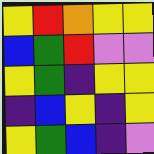[["yellow", "red", "orange", "yellow", "yellow"], ["blue", "green", "red", "violet", "violet"], ["yellow", "green", "indigo", "yellow", "yellow"], ["indigo", "blue", "yellow", "indigo", "yellow"], ["yellow", "green", "blue", "indigo", "violet"]]